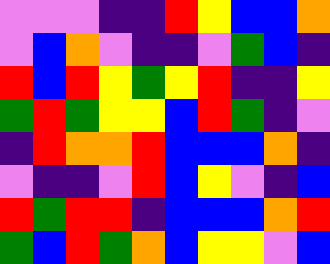[["violet", "violet", "violet", "indigo", "indigo", "red", "yellow", "blue", "blue", "orange"], ["violet", "blue", "orange", "violet", "indigo", "indigo", "violet", "green", "blue", "indigo"], ["red", "blue", "red", "yellow", "green", "yellow", "red", "indigo", "indigo", "yellow"], ["green", "red", "green", "yellow", "yellow", "blue", "red", "green", "indigo", "violet"], ["indigo", "red", "orange", "orange", "red", "blue", "blue", "blue", "orange", "indigo"], ["violet", "indigo", "indigo", "violet", "red", "blue", "yellow", "violet", "indigo", "blue"], ["red", "green", "red", "red", "indigo", "blue", "blue", "blue", "orange", "red"], ["green", "blue", "red", "green", "orange", "blue", "yellow", "yellow", "violet", "blue"]]